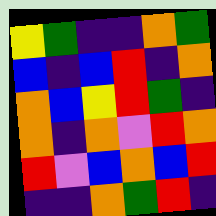[["yellow", "green", "indigo", "indigo", "orange", "green"], ["blue", "indigo", "blue", "red", "indigo", "orange"], ["orange", "blue", "yellow", "red", "green", "indigo"], ["orange", "indigo", "orange", "violet", "red", "orange"], ["red", "violet", "blue", "orange", "blue", "red"], ["indigo", "indigo", "orange", "green", "red", "indigo"]]